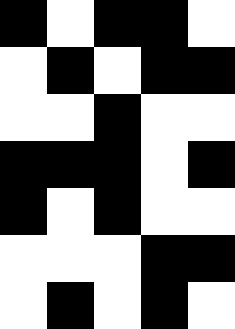[["black", "white", "black", "black", "white"], ["white", "black", "white", "black", "black"], ["white", "white", "black", "white", "white"], ["black", "black", "black", "white", "black"], ["black", "white", "black", "white", "white"], ["white", "white", "white", "black", "black"], ["white", "black", "white", "black", "white"]]